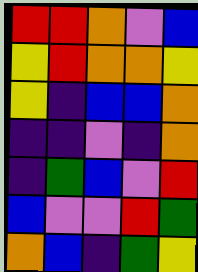[["red", "red", "orange", "violet", "blue"], ["yellow", "red", "orange", "orange", "yellow"], ["yellow", "indigo", "blue", "blue", "orange"], ["indigo", "indigo", "violet", "indigo", "orange"], ["indigo", "green", "blue", "violet", "red"], ["blue", "violet", "violet", "red", "green"], ["orange", "blue", "indigo", "green", "yellow"]]